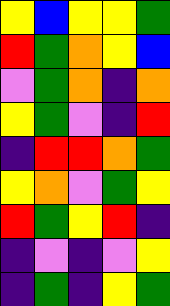[["yellow", "blue", "yellow", "yellow", "green"], ["red", "green", "orange", "yellow", "blue"], ["violet", "green", "orange", "indigo", "orange"], ["yellow", "green", "violet", "indigo", "red"], ["indigo", "red", "red", "orange", "green"], ["yellow", "orange", "violet", "green", "yellow"], ["red", "green", "yellow", "red", "indigo"], ["indigo", "violet", "indigo", "violet", "yellow"], ["indigo", "green", "indigo", "yellow", "green"]]